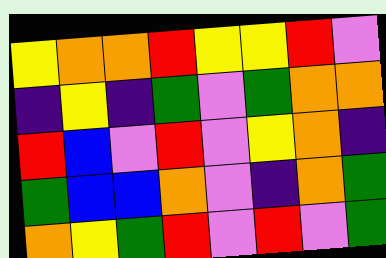[["yellow", "orange", "orange", "red", "yellow", "yellow", "red", "violet"], ["indigo", "yellow", "indigo", "green", "violet", "green", "orange", "orange"], ["red", "blue", "violet", "red", "violet", "yellow", "orange", "indigo"], ["green", "blue", "blue", "orange", "violet", "indigo", "orange", "green"], ["orange", "yellow", "green", "red", "violet", "red", "violet", "green"]]